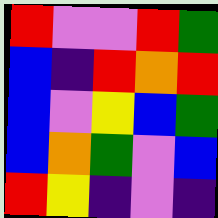[["red", "violet", "violet", "red", "green"], ["blue", "indigo", "red", "orange", "red"], ["blue", "violet", "yellow", "blue", "green"], ["blue", "orange", "green", "violet", "blue"], ["red", "yellow", "indigo", "violet", "indigo"]]